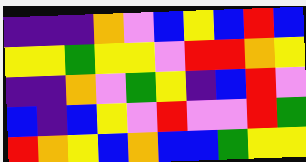[["indigo", "indigo", "indigo", "orange", "violet", "blue", "yellow", "blue", "red", "blue"], ["yellow", "yellow", "green", "yellow", "yellow", "violet", "red", "red", "orange", "yellow"], ["indigo", "indigo", "orange", "violet", "green", "yellow", "indigo", "blue", "red", "violet"], ["blue", "indigo", "blue", "yellow", "violet", "red", "violet", "violet", "red", "green"], ["red", "orange", "yellow", "blue", "orange", "blue", "blue", "green", "yellow", "yellow"]]